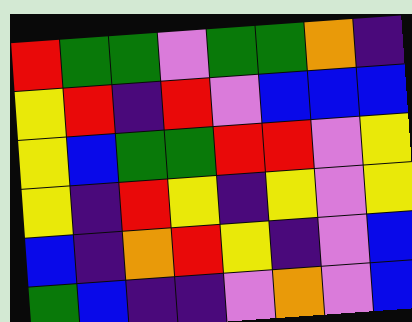[["red", "green", "green", "violet", "green", "green", "orange", "indigo"], ["yellow", "red", "indigo", "red", "violet", "blue", "blue", "blue"], ["yellow", "blue", "green", "green", "red", "red", "violet", "yellow"], ["yellow", "indigo", "red", "yellow", "indigo", "yellow", "violet", "yellow"], ["blue", "indigo", "orange", "red", "yellow", "indigo", "violet", "blue"], ["green", "blue", "indigo", "indigo", "violet", "orange", "violet", "blue"]]